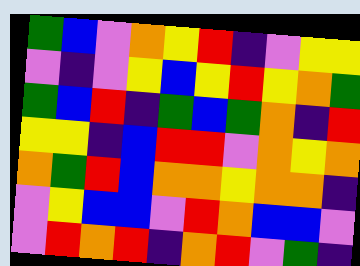[["green", "blue", "violet", "orange", "yellow", "red", "indigo", "violet", "yellow", "yellow"], ["violet", "indigo", "violet", "yellow", "blue", "yellow", "red", "yellow", "orange", "green"], ["green", "blue", "red", "indigo", "green", "blue", "green", "orange", "indigo", "red"], ["yellow", "yellow", "indigo", "blue", "red", "red", "violet", "orange", "yellow", "orange"], ["orange", "green", "red", "blue", "orange", "orange", "yellow", "orange", "orange", "indigo"], ["violet", "yellow", "blue", "blue", "violet", "red", "orange", "blue", "blue", "violet"], ["violet", "red", "orange", "red", "indigo", "orange", "red", "violet", "green", "indigo"]]